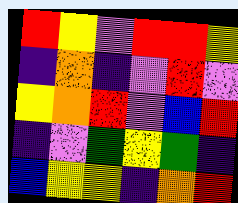[["red", "yellow", "violet", "red", "red", "yellow"], ["indigo", "orange", "indigo", "violet", "red", "violet"], ["yellow", "orange", "red", "violet", "blue", "red"], ["indigo", "violet", "green", "yellow", "green", "indigo"], ["blue", "yellow", "yellow", "indigo", "orange", "red"]]